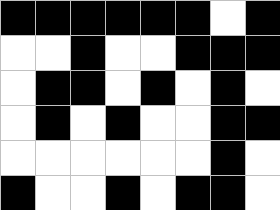[["black", "black", "black", "black", "black", "black", "white", "black"], ["white", "white", "black", "white", "white", "black", "black", "black"], ["white", "black", "black", "white", "black", "white", "black", "white"], ["white", "black", "white", "black", "white", "white", "black", "black"], ["white", "white", "white", "white", "white", "white", "black", "white"], ["black", "white", "white", "black", "white", "black", "black", "white"]]